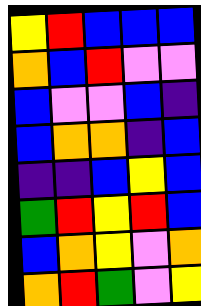[["yellow", "red", "blue", "blue", "blue"], ["orange", "blue", "red", "violet", "violet"], ["blue", "violet", "violet", "blue", "indigo"], ["blue", "orange", "orange", "indigo", "blue"], ["indigo", "indigo", "blue", "yellow", "blue"], ["green", "red", "yellow", "red", "blue"], ["blue", "orange", "yellow", "violet", "orange"], ["orange", "red", "green", "violet", "yellow"]]